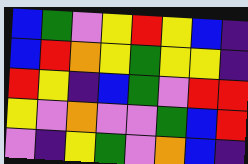[["blue", "green", "violet", "yellow", "red", "yellow", "blue", "indigo"], ["blue", "red", "orange", "yellow", "green", "yellow", "yellow", "indigo"], ["red", "yellow", "indigo", "blue", "green", "violet", "red", "red"], ["yellow", "violet", "orange", "violet", "violet", "green", "blue", "red"], ["violet", "indigo", "yellow", "green", "violet", "orange", "blue", "indigo"]]